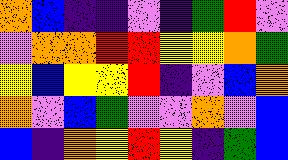[["orange", "blue", "indigo", "indigo", "violet", "indigo", "green", "red", "violet"], ["violet", "orange", "orange", "red", "red", "yellow", "yellow", "orange", "green"], ["yellow", "blue", "yellow", "yellow", "red", "indigo", "violet", "blue", "orange"], ["orange", "violet", "blue", "green", "violet", "violet", "orange", "violet", "blue"], ["blue", "indigo", "orange", "yellow", "red", "yellow", "indigo", "green", "blue"]]